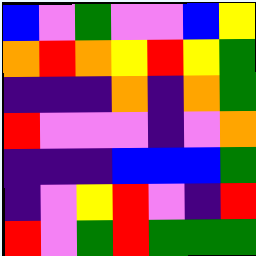[["blue", "violet", "green", "violet", "violet", "blue", "yellow"], ["orange", "red", "orange", "yellow", "red", "yellow", "green"], ["indigo", "indigo", "indigo", "orange", "indigo", "orange", "green"], ["red", "violet", "violet", "violet", "indigo", "violet", "orange"], ["indigo", "indigo", "indigo", "blue", "blue", "blue", "green"], ["indigo", "violet", "yellow", "red", "violet", "indigo", "red"], ["red", "violet", "green", "red", "green", "green", "green"]]